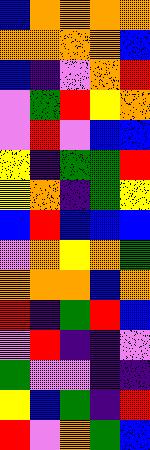[["blue", "orange", "orange", "orange", "orange"], ["orange", "orange", "orange", "orange", "blue"], ["blue", "indigo", "violet", "orange", "red"], ["violet", "green", "red", "yellow", "orange"], ["violet", "red", "violet", "blue", "blue"], ["yellow", "indigo", "green", "green", "red"], ["yellow", "orange", "indigo", "green", "yellow"], ["blue", "red", "blue", "blue", "blue"], ["violet", "orange", "yellow", "orange", "green"], ["orange", "orange", "orange", "blue", "orange"], ["red", "indigo", "green", "red", "blue"], ["violet", "red", "indigo", "indigo", "violet"], ["green", "violet", "violet", "indigo", "indigo"], ["yellow", "blue", "green", "indigo", "red"], ["red", "violet", "orange", "green", "blue"]]